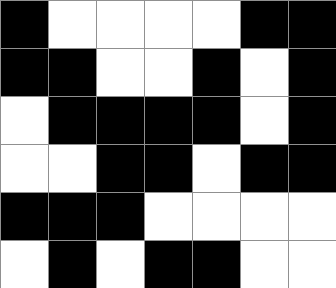[["black", "white", "white", "white", "white", "black", "black"], ["black", "black", "white", "white", "black", "white", "black"], ["white", "black", "black", "black", "black", "white", "black"], ["white", "white", "black", "black", "white", "black", "black"], ["black", "black", "black", "white", "white", "white", "white"], ["white", "black", "white", "black", "black", "white", "white"]]